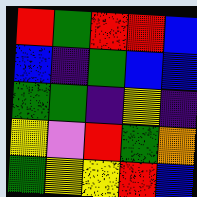[["red", "green", "red", "red", "blue"], ["blue", "indigo", "green", "blue", "blue"], ["green", "green", "indigo", "yellow", "indigo"], ["yellow", "violet", "red", "green", "orange"], ["green", "yellow", "yellow", "red", "blue"]]